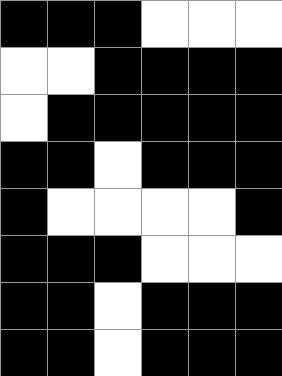[["black", "black", "black", "white", "white", "white"], ["white", "white", "black", "black", "black", "black"], ["white", "black", "black", "black", "black", "black"], ["black", "black", "white", "black", "black", "black"], ["black", "white", "white", "white", "white", "black"], ["black", "black", "black", "white", "white", "white"], ["black", "black", "white", "black", "black", "black"], ["black", "black", "white", "black", "black", "black"]]